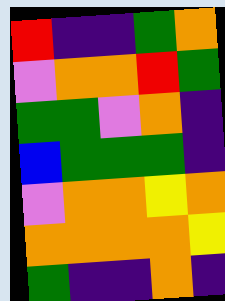[["red", "indigo", "indigo", "green", "orange"], ["violet", "orange", "orange", "red", "green"], ["green", "green", "violet", "orange", "indigo"], ["blue", "green", "green", "green", "indigo"], ["violet", "orange", "orange", "yellow", "orange"], ["orange", "orange", "orange", "orange", "yellow"], ["green", "indigo", "indigo", "orange", "indigo"]]